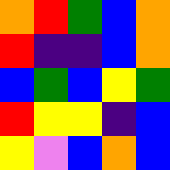[["orange", "red", "green", "blue", "orange"], ["red", "indigo", "indigo", "blue", "orange"], ["blue", "green", "blue", "yellow", "green"], ["red", "yellow", "yellow", "indigo", "blue"], ["yellow", "violet", "blue", "orange", "blue"]]